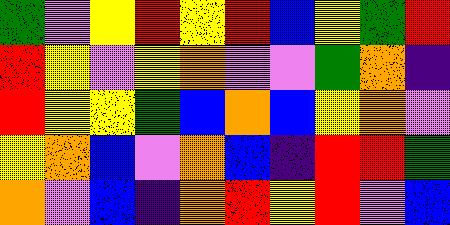[["green", "violet", "yellow", "red", "yellow", "red", "blue", "yellow", "green", "red"], ["red", "yellow", "violet", "yellow", "orange", "violet", "violet", "green", "orange", "indigo"], ["red", "yellow", "yellow", "green", "blue", "orange", "blue", "yellow", "orange", "violet"], ["yellow", "orange", "blue", "violet", "orange", "blue", "indigo", "red", "red", "green"], ["orange", "violet", "blue", "indigo", "orange", "red", "yellow", "red", "violet", "blue"]]